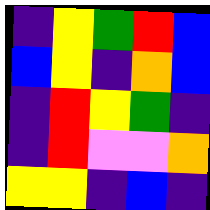[["indigo", "yellow", "green", "red", "blue"], ["blue", "yellow", "indigo", "orange", "blue"], ["indigo", "red", "yellow", "green", "indigo"], ["indigo", "red", "violet", "violet", "orange"], ["yellow", "yellow", "indigo", "blue", "indigo"]]